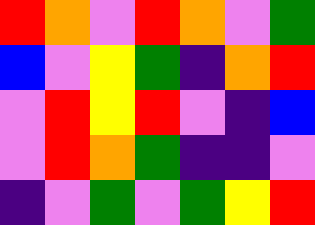[["red", "orange", "violet", "red", "orange", "violet", "green"], ["blue", "violet", "yellow", "green", "indigo", "orange", "red"], ["violet", "red", "yellow", "red", "violet", "indigo", "blue"], ["violet", "red", "orange", "green", "indigo", "indigo", "violet"], ["indigo", "violet", "green", "violet", "green", "yellow", "red"]]